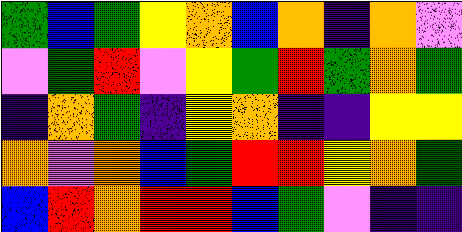[["green", "blue", "green", "yellow", "orange", "blue", "orange", "indigo", "orange", "violet"], ["violet", "green", "red", "violet", "yellow", "green", "red", "green", "orange", "green"], ["indigo", "orange", "green", "indigo", "yellow", "orange", "indigo", "indigo", "yellow", "yellow"], ["orange", "violet", "orange", "blue", "green", "red", "red", "yellow", "orange", "green"], ["blue", "red", "orange", "red", "red", "blue", "green", "violet", "indigo", "indigo"]]